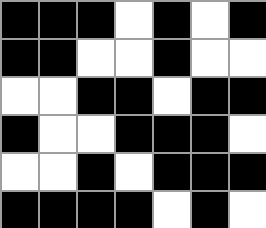[["black", "black", "black", "white", "black", "white", "black"], ["black", "black", "white", "white", "black", "white", "white"], ["white", "white", "black", "black", "white", "black", "black"], ["black", "white", "white", "black", "black", "black", "white"], ["white", "white", "black", "white", "black", "black", "black"], ["black", "black", "black", "black", "white", "black", "white"]]